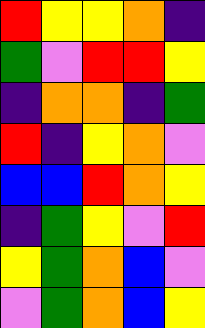[["red", "yellow", "yellow", "orange", "indigo"], ["green", "violet", "red", "red", "yellow"], ["indigo", "orange", "orange", "indigo", "green"], ["red", "indigo", "yellow", "orange", "violet"], ["blue", "blue", "red", "orange", "yellow"], ["indigo", "green", "yellow", "violet", "red"], ["yellow", "green", "orange", "blue", "violet"], ["violet", "green", "orange", "blue", "yellow"]]